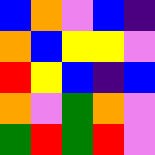[["blue", "orange", "violet", "blue", "indigo"], ["orange", "blue", "yellow", "yellow", "violet"], ["red", "yellow", "blue", "indigo", "blue"], ["orange", "violet", "green", "orange", "violet"], ["green", "red", "green", "red", "violet"]]